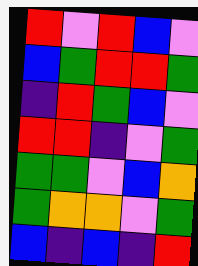[["red", "violet", "red", "blue", "violet"], ["blue", "green", "red", "red", "green"], ["indigo", "red", "green", "blue", "violet"], ["red", "red", "indigo", "violet", "green"], ["green", "green", "violet", "blue", "orange"], ["green", "orange", "orange", "violet", "green"], ["blue", "indigo", "blue", "indigo", "red"]]